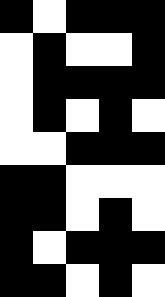[["black", "white", "black", "black", "black"], ["white", "black", "white", "white", "black"], ["white", "black", "black", "black", "black"], ["white", "black", "white", "black", "white"], ["white", "white", "black", "black", "black"], ["black", "black", "white", "white", "white"], ["black", "black", "white", "black", "white"], ["black", "white", "black", "black", "black"], ["black", "black", "white", "black", "white"]]